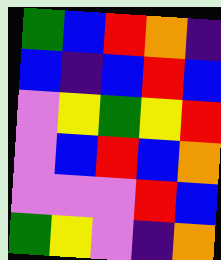[["green", "blue", "red", "orange", "indigo"], ["blue", "indigo", "blue", "red", "blue"], ["violet", "yellow", "green", "yellow", "red"], ["violet", "blue", "red", "blue", "orange"], ["violet", "violet", "violet", "red", "blue"], ["green", "yellow", "violet", "indigo", "orange"]]